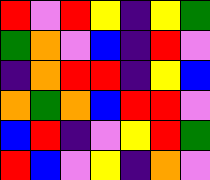[["red", "violet", "red", "yellow", "indigo", "yellow", "green"], ["green", "orange", "violet", "blue", "indigo", "red", "violet"], ["indigo", "orange", "red", "red", "indigo", "yellow", "blue"], ["orange", "green", "orange", "blue", "red", "red", "violet"], ["blue", "red", "indigo", "violet", "yellow", "red", "green"], ["red", "blue", "violet", "yellow", "indigo", "orange", "violet"]]